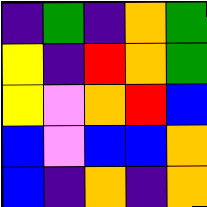[["indigo", "green", "indigo", "orange", "green"], ["yellow", "indigo", "red", "orange", "green"], ["yellow", "violet", "orange", "red", "blue"], ["blue", "violet", "blue", "blue", "orange"], ["blue", "indigo", "orange", "indigo", "orange"]]